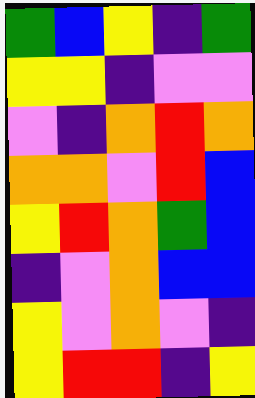[["green", "blue", "yellow", "indigo", "green"], ["yellow", "yellow", "indigo", "violet", "violet"], ["violet", "indigo", "orange", "red", "orange"], ["orange", "orange", "violet", "red", "blue"], ["yellow", "red", "orange", "green", "blue"], ["indigo", "violet", "orange", "blue", "blue"], ["yellow", "violet", "orange", "violet", "indigo"], ["yellow", "red", "red", "indigo", "yellow"]]